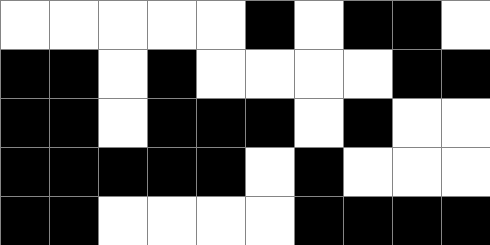[["white", "white", "white", "white", "white", "black", "white", "black", "black", "white"], ["black", "black", "white", "black", "white", "white", "white", "white", "black", "black"], ["black", "black", "white", "black", "black", "black", "white", "black", "white", "white"], ["black", "black", "black", "black", "black", "white", "black", "white", "white", "white"], ["black", "black", "white", "white", "white", "white", "black", "black", "black", "black"]]